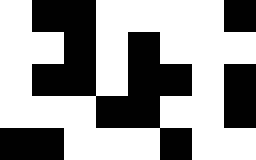[["white", "black", "black", "white", "white", "white", "white", "black"], ["white", "white", "black", "white", "black", "white", "white", "white"], ["white", "black", "black", "white", "black", "black", "white", "black"], ["white", "white", "white", "black", "black", "white", "white", "black"], ["black", "black", "white", "white", "white", "black", "white", "white"]]